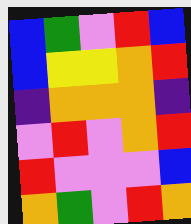[["blue", "green", "violet", "red", "blue"], ["blue", "yellow", "yellow", "orange", "red"], ["indigo", "orange", "orange", "orange", "indigo"], ["violet", "red", "violet", "orange", "red"], ["red", "violet", "violet", "violet", "blue"], ["orange", "green", "violet", "red", "orange"]]